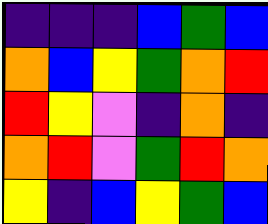[["indigo", "indigo", "indigo", "blue", "green", "blue"], ["orange", "blue", "yellow", "green", "orange", "red"], ["red", "yellow", "violet", "indigo", "orange", "indigo"], ["orange", "red", "violet", "green", "red", "orange"], ["yellow", "indigo", "blue", "yellow", "green", "blue"]]